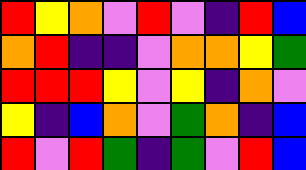[["red", "yellow", "orange", "violet", "red", "violet", "indigo", "red", "blue"], ["orange", "red", "indigo", "indigo", "violet", "orange", "orange", "yellow", "green"], ["red", "red", "red", "yellow", "violet", "yellow", "indigo", "orange", "violet"], ["yellow", "indigo", "blue", "orange", "violet", "green", "orange", "indigo", "blue"], ["red", "violet", "red", "green", "indigo", "green", "violet", "red", "blue"]]